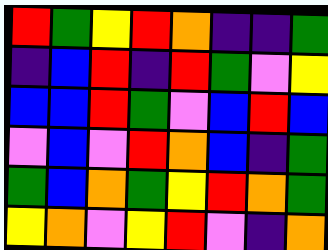[["red", "green", "yellow", "red", "orange", "indigo", "indigo", "green"], ["indigo", "blue", "red", "indigo", "red", "green", "violet", "yellow"], ["blue", "blue", "red", "green", "violet", "blue", "red", "blue"], ["violet", "blue", "violet", "red", "orange", "blue", "indigo", "green"], ["green", "blue", "orange", "green", "yellow", "red", "orange", "green"], ["yellow", "orange", "violet", "yellow", "red", "violet", "indigo", "orange"]]